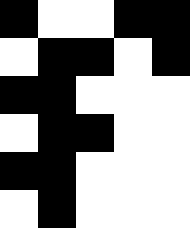[["black", "white", "white", "black", "black"], ["white", "black", "black", "white", "black"], ["black", "black", "white", "white", "white"], ["white", "black", "black", "white", "white"], ["black", "black", "white", "white", "white"], ["white", "black", "white", "white", "white"]]